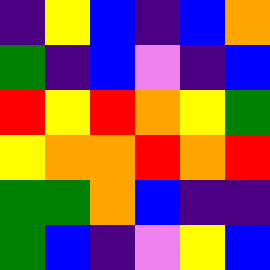[["indigo", "yellow", "blue", "indigo", "blue", "orange"], ["green", "indigo", "blue", "violet", "indigo", "blue"], ["red", "yellow", "red", "orange", "yellow", "green"], ["yellow", "orange", "orange", "red", "orange", "red"], ["green", "green", "orange", "blue", "indigo", "indigo"], ["green", "blue", "indigo", "violet", "yellow", "blue"]]